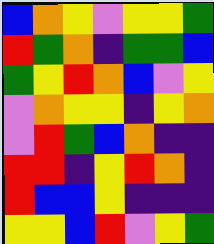[["blue", "orange", "yellow", "violet", "yellow", "yellow", "green"], ["red", "green", "orange", "indigo", "green", "green", "blue"], ["green", "yellow", "red", "orange", "blue", "violet", "yellow"], ["violet", "orange", "yellow", "yellow", "indigo", "yellow", "orange"], ["violet", "red", "green", "blue", "orange", "indigo", "indigo"], ["red", "red", "indigo", "yellow", "red", "orange", "indigo"], ["red", "blue", "blue", "yellow", "indigo", "indigo", "indigo"], ["yellow", "yellow", "blue", "red", "violet", "yellow", "green"]]